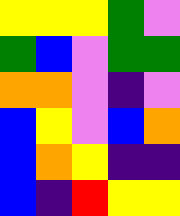[["yellow", "yellow", "yellow", "green", "violet"], ["green", "blue", "violet", "green", "green"], ["orange", "orange", "violet", "indigo", "violet"], ["blue", "yellow", "violet", "blue", "orange"], ["blue", "orange", "yellow", "indigo", "indigo"], ["blue", "indigo", "red", "yellow", "yellow"]]